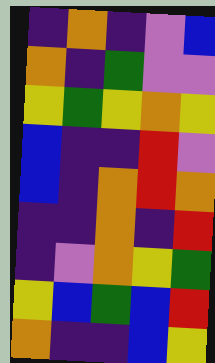[["indigo", "orange", "indigo", "violet", "blue"], ["orange", "indigo", "green", "violet", "violet"], ["yellow", "green", "yellow", "orange", "yellow"], ["blue", "indigo", "indigo", "red", "violet"], ["blue", "indigo", "orange", "red", "orange"], ["indigo", "indigo", "orange", "indigo", "red"], ["indigo", "violet", "orange", "yellow", "green"], ["yellow", "blue", "green", "blue", "red"], ["orange", "indigo", "indigo", "blue", "yellow"]]